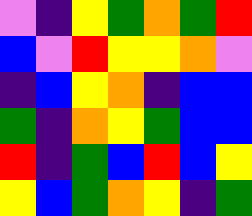[["violet", "indigo", "yellow", "green", "orange", "green", "red"], ["blue", "violet", "red", "yellow", "yellow", "orange", "violet"], ["indigo", "blue", "yellow", "orange", "indigo", "blue", "blue"], ["green", "indigo", "orange", "yellow", "green", "blue", "blue"], ["red", "indigo", "green", "blue", "red", "blue", "yellow"], ["yellow", "blue", "green", "orange", "yellow", "indigo", "green"]]